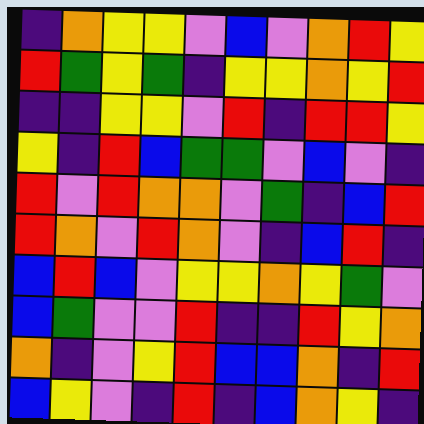[["indigo", "orange", "yellow", "yellow", "violet", "blue", "violet", "orange", "red", "yellow"], ["red", "green", "yellow", "green", "indigo", "yellow", "yellow", "orange", "yellow", "red"], ["indigo", "indigo", "yellow", "yellow", "violet", "red", "indigo", "red", "red", "yellow"], ["yellow", "indigo", "red", "blue", "green", "green", "violet", "blue", "violet", "indigo"], ["red", "violet", "red", "orange", "orange", "violet", "green", "indigo", "blue", "red"], ["red", "orange", "violet", "red", "orange", "violet", "indigo", "blue", "red", "indigo"], ["blue", "red", "blue", "violet", "yellow", "yellow", "orange", "yellow", "green", "violet"], ["blue", "green", "violet", "violet", "red", "indigo", "indigo", "red", "yellow", "orange"], ["orange", "indigo", "violet", "yellow", "red", "blue", "blue", "orange", "indigo", "red"], ["blue", "yellow", "violet", "indigo", "red", "indigo", "blue", "orange", "yellow", "indigo"]]